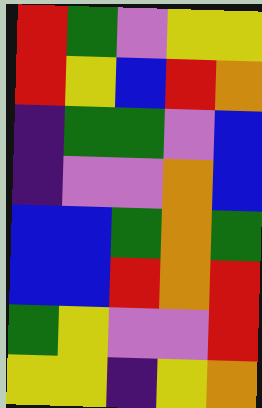[["red", "green", "violet", "yellow", "yellow"], ["red", "yellow", "blue", "red", "orange"], ["indigo", "green", "green", "violet", "blue"], ["indigo", "violet", "violet", "orange", "blue"], ["blue", "blue", "green", "orange", "green"], ["blue", "blue", "red", "orange", "red"], ["green", "yellow", "violet", "violet", "red"], ["yellow", "yellow", "indigo", "yellow", "orange"]]